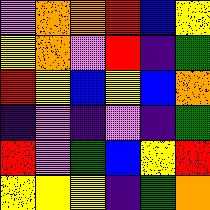[["violet", "orange", "orange", "red", "blue", "yellow"], ["yellow", "orange", "violet", "red", "indigo", "green"], ["red", "yellow", "blue", "yellow", "blue", "orange"], ["indigo", "violet", "indigo", "violet", "indigo", "green"], ["red", "violet", "green", "blue", "yellow", "red"], ["yellow", "yellow", "yellow", "indigo", "green", "orange"]]